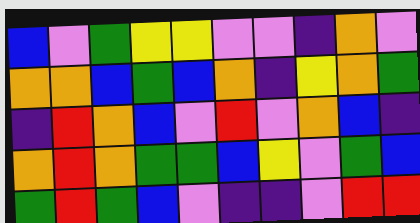[["blue", "violet", "green", "yellow", "yellow", "violet", "violet", "indigo", "orange", "violet"], ["orange", "orange", "blue", "green", "blue", "orange", "indigo", "yellow", "orange", "green"], ["indigo", "red", "orange", "blue", "violet", "red", "violet", "orange", "blue", "indigo"], ["orange", "red", "orange", "green", "green", "blue", "yellow", "violet", "green", "blue"], ["green", "red", "green", "blue", "violet", "indigo", "indigo", "violet", "red", "red"]]